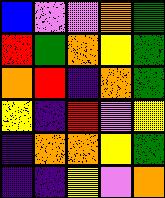[["blue", "violet", "violet", "orange", "green"], ["red", "green", "orange", "yellow", "green"], ["orange", "red", "indigo", "orange", "green"], ["yellow", "indigo", "red", "violet", "yellow"], ["indigo", "orange", "orange", "yellow", "green"], ["indigo", "indigo", "yellow", "violet", "orange"]]